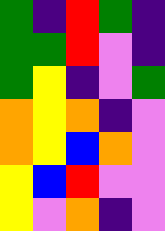[["green", "indigo", "red", "green", "indigo"], ["green", "green", "red", "violet", "indigo"], ["green", "yellow", "indigo", "violet", "green"], ["orange", "yellow", "orange", "indigo", "violet"], ["orange", "yellow", "blue", "orange", "violet"], ["yellow", "blue", "red", "violet", "violet"], ["yellow", "violet", "orange", "indigo", "violet"]]